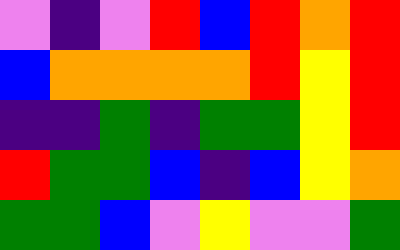[["violet", "indigo", "violet", "red", "blue", "red", "orange", "red"], ["blue", "orange", "orange", "orange", "orange", "red", "yellow", "red"], ["indigo", "indigo", "green", "indigo", "green", "green", "yellow", "red"], ["red", "green", "green", "blue", "indigo", "blue", "yellow", "orange"], ["green", "green", "blue", "violet", "yellow", "violet", "violet", "green"]]